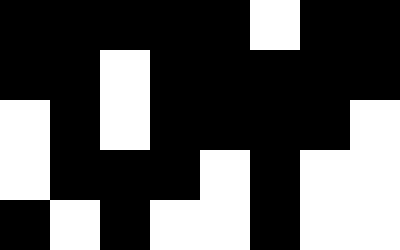[["black", "black", "black", "black", "black", "white", "black", "black"], ["black", "black", "white", "black", "black", "black", "black", "black"], ["white", "black", "white", "black", "black", "black", "black", "white"], ["white", "black", "black", "black", "white", "black", "white", "white"], ["black", "white", "black", "white", "white", "black", "white", "white"]]